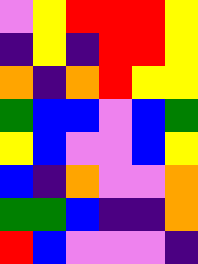[["violet", "yellow", "red", "red", "red", "yellow"], ["indigo", "yellow", "indigo", "red", "red", "yellow"], ["orange", "indigo", "orange", "red", "yellow", "yellow"], ["green", "blue", "blue", "violet", "blue", "green"], ["yellow", "blue", "violet", "violet", "blue", "yellow"], ["blue", "indigo", "orange", "violet", "violet", "orange"], ["green", "green", "blue", "indigo", "indigo", "orange"], ["red", "blue", "violet", "violet", "violet", "indigo"]]